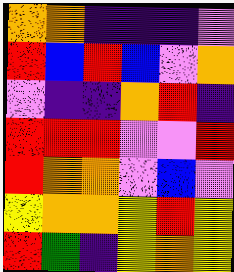[["orange", "orange", "indigo", "indigo", "indigo", "violet"], ["red", "blue", "red", "blue", "violet", "orange"], ["violet", "indigo", "indigo", "orange", "red", "indigo"], ["red", "red", "red", "violet", "violet", "red"], ["red", "orange", "orange", "violet", "blue", "violet"], ["yellow", "orange", "orange", "yellow", "red", "yellow"], ["red", "green", "indigo", "yellow", "orange", "yellow"]]